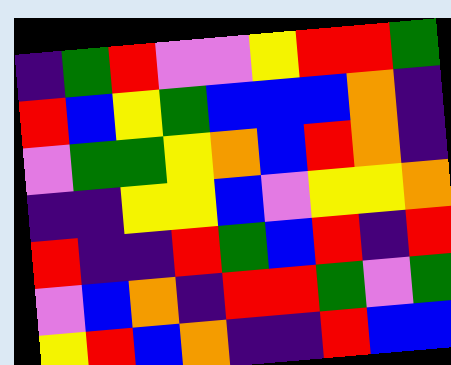[["indigo", "green", "red", "violet", "violet", "yellow", "red", "red", "green"], ["red", "blue", "yellow", "green", "blue", "blue", "blue", "orange", "indigo"], ["violet", "green", "green", "yellow", "orange", "blue", "red", "orange", "indigo"], ["indigo", "indigo", "yellow", "yellow", "blue", "violet", "yellow", "yellow", "orange"], ["red", "indigo", "indigo", "red", "green", "blue", "red", "indigo", "red"], ["violet", "blue", "orange", "indigo", "red", "red", "green", "violet", "green"], ["yellow", "red", "blue", "orange", "indigo", "indigo", "red", "blue", "blue"]]